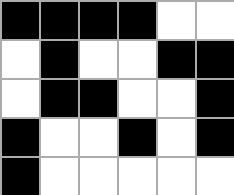[["black", "black", "black", "black", "white", "white"], ["white", "black", "white", "white", "black", "black"], ["white", "black", "black", "white", "white", "black"], ["black", "white", "white", "black", "white", "black"], ["black", "white", "white", "white", "white", "white"]]